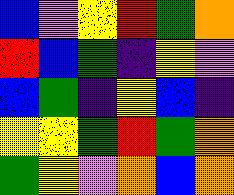[["blue", "violet", "yellow", "red", "green", "orange"], ["red", "blue", "green", "indigo", "yellow", "violet"], ["blue", "green", "indigo", "yellow", "blue", "indigo"], ["yellow", "yellow", "green", "red", "green", "orange"], ["green", "yellow", "violet", "orange", "blue", "orange"]]